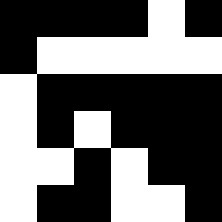[["black", "black", "black", "black", "white", "black"], ["black", "white", "white", "white", "white", "white"], ["white", "black", "black", "black", "black", "black"], ["white", "black", "white", "black", "black", "black"], ["white", "white", "black", "white", "black", "black"], ["white", "black", "black", "white", "white", "black"]]